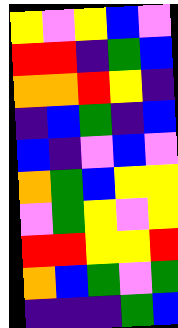[["yellow", "violet", "yellow", "blue", "violet"], ["red", "red", "indigo", "green", "blue"], ["orange", "orange", "red", "yellow", "indigo"], ["indigo", "blue", "green", "indigo", "blue"], ["blue", "indigo", "violet", "blue", "violet"], ["orange", "green", "blue", "yellow", "yellow"], ["violet", "green", "yellow", "violet", "yellow"], ["red", "red", "yellow", "yellow", "red"], ["orange", "blue", "green", "violet", "green"], ["indigo", "indigo", "indigo", "green", "blue"]]